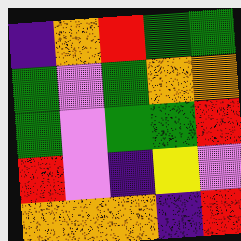[["indigo", "orange", "red", "green", "green"], ["green", "violet", "green", "orange", "orange"], ["green", "violet", "green", "green", "red"], ["red", "violet", "indigo", "yellow", "violet"], ["orange", "orange", "orange", "indigo", "red"]]